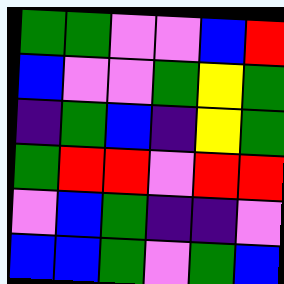[["green", "green", "violet", "violet", "blue", "red"], ["blue", "violet", "violet", "green", "yellow", "green"], ["indigo", "green", "blue", "indigo", "yellow", "green"], ["green", "red", "red", "violet", "red", "red"], ["violet", "blue", "green", "indigo", "indigo", "violet"], ["blue", "blue", "green", "violet", "green", "blue"]]